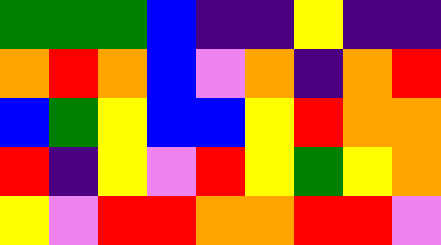[["green", "green", "green", "blue", "indigo", "indigo", "yellow", "indigo", "indigo"], ["orange", "red", "orange", "blue", "violet", "orange", "indigo", "orange", "red"], ["blue", "green", "yellow", "blue", "blue", "yellow", "red", "orange", "orange"], ["red", "indigo", "yellow", "violet", "red", "yellow", "green", "yellow", "orange"], ["yellow", "violet", "red", "red", "orange", "orange", "red", "red", "violet"]]